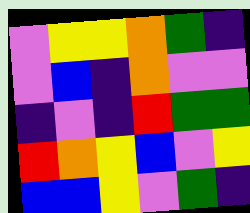[["violet", "yellow", "yellow", "orange", "green", "indigo"], ["violet", "blue", "indigo", "orange", "violet", "violet"], ["indigo", "violet", "indigo", "red", "green", "green"], ["red", "orange", "yellow", "blue", "violet", "yellow"], ["blue", "blue", "yellow", "violet", "green", "indigo"]]